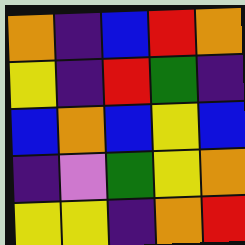[["orange", "indigo", "blue", "red", "orange"], ["yellow", "indigo", "red", "green", "indigo"], ["blue", "orange", "blue", "yellow", "blue"], ["indigo", "violet", "green", "yellow", "orange"], ["yellow", "yellow", "indigo", "orange", "red"]]